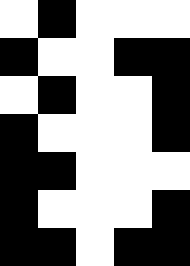[["white", "black", "white", "white", "white"], ["black", "white", "white", "black", "black"], ["white", "black", "white", "white", "black"], ["black", "white", "white", "white", "black"], ["black", "black", "white", "white", "white"], ["black", "white", "white", "white", "black"], ["black", "black", "white", "black", "black"]]